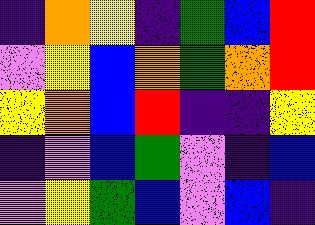[["indigo", "orange", "yellow", "indigo", "green", "blue", "red"], ["violet", "yellow", "blue", "orange", "green", "orange", "red"], ["yellow", "orange", "blue", "red", "indigo", "indigo", "yellow"], ["indigo", "violet", "blue", "green", "violet", "indigo", "blue"], ["violet", "yellow", "green", "blue", "violet", "blue", "indigo"]]